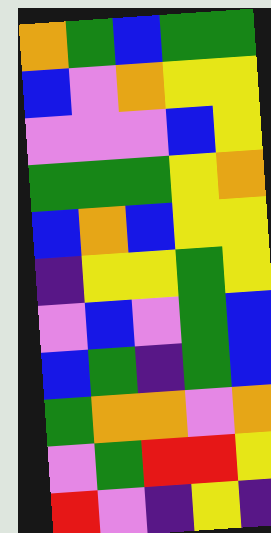[["orange", "green", "blue", "green", "green"], ["blue", "violet", "orange", "yellow", "yellow"], ["violet", "violet", "violet", "blue", "yellow"], ["green", "green", "green", "yellow", "orange"], ["blue", "orange", "blue", "yellow", "yellow"], ["indigo", "yellow", "yellow", "green", "yellow"], ["violet", "blue", "violet", "green", "blue"], ["blue", "green", "indigo", "green", "blue"], ["green", "orange", "orange", "violet", "orange"], ["violet", "green", "red", "red", "yellow"], ["red", "violet", "indigo", "yellow", "indigo"]]